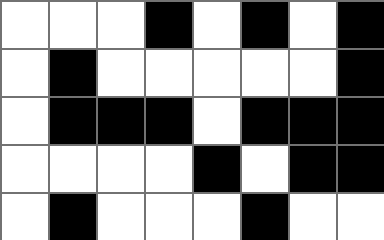[["white", "white", "white", "black", "white", "black", "white", "black"], ["white", "black", "white", "white", "white", "white", "white", "black"], ["white", "black", "black", "black", "white", "black", "black", "black"], ["white", "white", "white", "white", "black", "white", "black", "black"], ["white", "black", "white", "white", "white", "black", "white", "white"]]